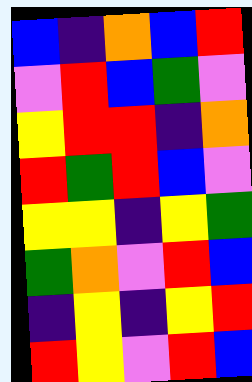[["blue", "indigo", "orange", "blue", "red"], ["violet", "red", "blue", "green", "violet"], ["yellow", "red", "red", "indigo", "orange"], ["red", "green", "red", "blue", "violet"], ["yellow", "yellow", "indigo", "yellow", "green"], ["green", "orange", "violet", "red", "blue"], ["indigo", "yellow", "indigo", "yellow", "red"], ["red", "yellow", "violet", "red", "blue"]]